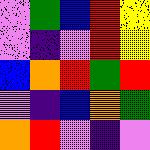[["violet", "green", "blue", "red", "yellow"], ["violet", "indigo", "violet", "red", "yellow"], ["blue", "orange", "red", "green", "red"], ["violet", "indigo", "blue", "orange", "green"], ["orange", "red", "violet", "indigo", "violet"]]